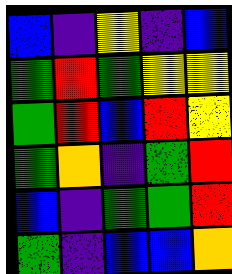[["blue", "indigo", "yellow", "indigo", "blue"], ["green", "red", "green", "yellow", "yellow"], ["green", "red", "blue", "red", "yellow"], ["green", "orange", "indigo", "green", "red"], ["blue", "indigo", "green", "green", "red"], ["green", "indigo", "blue", "blue", "orange"]]